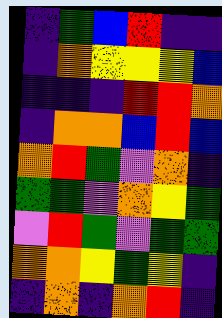[["indigo", "green", "blue", "red", "indigo", "indigo"], ["indigo", "orange", "yellow", "yellow", "yellow", "blue"], ["indigo", "indigo", "indigo", "red", "red", "orange"], ["indigo", "orange", "orange", "blue", "red", "blue"], ["orange", "red", "green", "violet", "orange", "indigo"], ["green", "green", "violet", "orange", "yellow", "green"], ["violet", "red", "green", "violet", "green", "green"], ["orange", "orange", "yellow", "green", "yellow", "indigo"], ["indigo", "orange", "indigo", "orange", "red", "indigo"]]